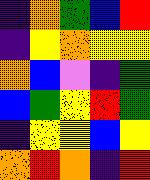[["indigo", "orange", "green", "blue", "red"], ["indigo", "yellow", "orange", "yellow", "yellow"], ["orange", "blue", "violet", "indigo", "green"], ["blue", "green", "yellow", "red", "green"], ["indigo", "yellow", "yellow", "blue", "yellow"], ["orange", "red", "orange", "indigo", "red"]]